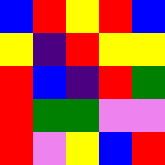[["blue", "red", "yellow", "red", "blue"], ["yellow", "indigo", "red", "yellow", "yellow"], ["red", "blue", "indigo", "red", "green"], ["red", "green", "green", "violet", "violet"], ["red", "violet", "yellow", "blue", "red"]]